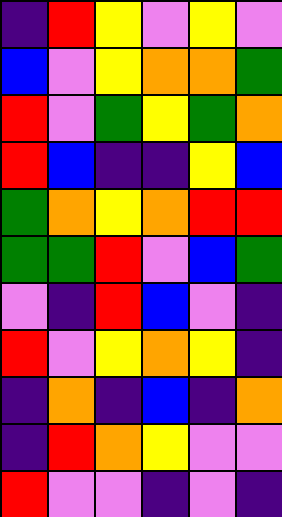[["indigo", "red", "yellow", "violet", "yellow", "violet"], ["blue", "violet", "yellow", "orange", "orange", "green"], ["red", "violet", "green", "yellow", "green", "orange"], ["red", "blue", "indigo", "indigo", "yellow", "blue"], ["green", "orange", "yellow", "orange", "red", "red"], ["green", "green", "red", "violet", "blue", "green"], ["violet", "indigo", "red", "blue", "violet", "indigo"], ["red", "violet", "yellow", "orange", "yellow", "indigo"], ["indigo", "orange", "indigo", "blue", "indigo", "orange"], ["indigo", "red", "orange", "yellow", "violet", "violet"], ["red", "violet", "violet", "indigo", "violet", "indigo"]]